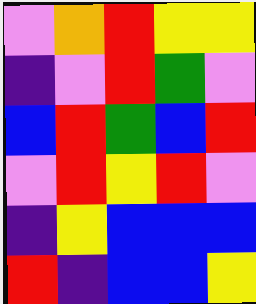[["violet", "orange", "red", "yellow", "yellow"], ["indigo", "violet", "red", "green", "violet"], ["blue", "red", "green", "blue", "red"], ["violet", "red", "yellow", "red", "violet"], ["indigo", "yellow", "blue", "blue", "blue"], ["red", "indigo", "blue", "blue", "yellow"]]